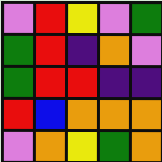[["violet", "red", "yellow", "violet", "green"], ["green", "red", "indigo", "orange", "violet"], ["green", "red", "red", "indigo", "indigo"], ["red", "blue", "orange", "orange", "orange"], ["violet", "orange", "yellow", "green", "orange"]]